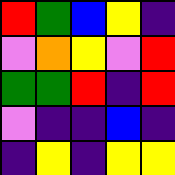[["red", "green", "blue", "yellow", "indigo"], ["violet", "orange", "yellow", "violet", "red"], ["green", "green", "red", "indigo", "red"], ["violet", "indigo", "indigo", "blue", "indigo"], ["indigo", "yellow", "indigo", "yellow", "yellow"]]